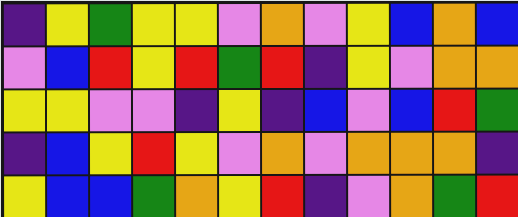[["indigo", "yellow", "green", "yellow", "yellow", "violet", "orange", "violet", "yellow", "blue", "orange", "blue"], ["violet", "blue", "red", "yellow", "red", "green", "red", "indigo", "yellow", "violet", "orange", "orange"], ["yellow", "yellow", "violet", "violet", "indigo", "yellow", "indigo", "blue", "violet", "blue", "red", "green"], ["indigo", "blue", "yellow", "red", "yellow", "violet", "orange", "violet", "orange", "orange", "orange", "indigo"], ["yellow", "blue", "blue", "green", "orange", "yellow", "red", "indigo", "violet", "orange", "green", "red"]]